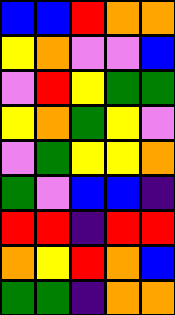[["blue", "blue", "red", "orange", "orange"], ["yellow", "orange", "violet", "violet", "blue"], ["violet", "red", "yellow", "green", "green"], ["yellow", "orange", "green", "yellow", "violet"], ["violet", "green", "yellow", "yellow", "orange"], ["green", "violet", "blue", "blue", "indigo"], ["red", "red", "indigo", "red", "red"], ["orange", "yellow", "red", "orange", "blue"], ["green", "green", "indigo", "orange", "orange"]]